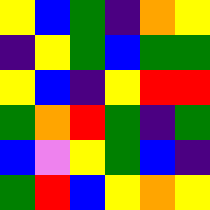[["yellow", "blue", "green", "indigo", "orange", "yellow"], ["indigo", "yellow", "green", "blue", "green", "green"], ["yellow", "blue", "indigo", "yellow", "red", "red"], ["green", "orange", "red", "green", "indigo", "green"], ["blue", "violet", "yellow", "green", "blue", "indigo"], ["green", "red", "blue", "yellow", "orange", "yellow"]]